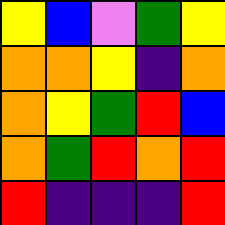[["yellow", "blue", "violet", "green", "yellow"], ["orange", "orange", "yellow", "indigo", "orange"], ["orange", "yellow", "green", "red", "blue"], ["orange", "green", "red", "orange", "red"], ["red", "indigo", "indigo", "indigo", "red"]]